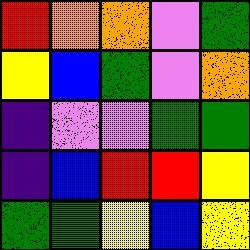[["red", "orange", "orange", "violet", "green"], ["yellow", "blue", "green", "violet", "orange"], ["indigo", "violet", "violet", "green", "green"], ["indigo", "blue", "red", "red", "yellow"], ["green", "green", "yellow", "blue", "yellow"]]